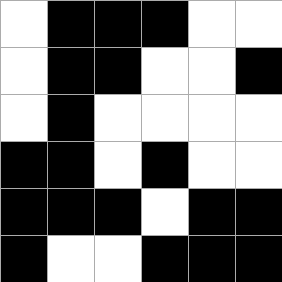[["white", "black", "black", "black", "white", "white"], ["white", "black", "black", "white", "white", "black"], ["white", "black", "white", "white", "white", "white"], ["black", "black", "white", "black", "white", "white"], ["black", "black", "black", "white", "black", "black"], ["black", "white", "white", "black", "black", "black"]]